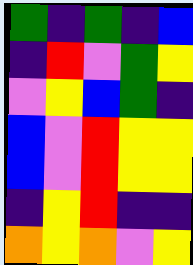[["green", "indigo", "green", "indigo", "blue"], ["indigo", "red", "violet", "green", "yellow"], ["violet", "yellow", "blue", "green", "indigo"], ["blue", "violet", "red", "yellow", "yellow"], ["blue", "violet", "red", "yellow", "yellow"], ["indigo", "yellow", "red", "indigo", "indigo"], ["orange", "yellow", "orange", "violet", "yellow"]]